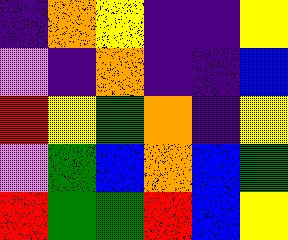[["indigo", "orange", "yellow", "indigo", "indigo", "yellow"], ["violet", "indigo", "orange", "indigo", "indigo", "blue"], ["red", "yellow", "green", "orange", "indigo", "yellow"], ["violet", "green", "blue", "orange", "blue", "green"], ["red", "green", "green", "red", "blue", "yellow"]]